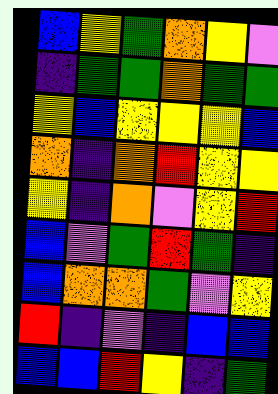[["blue", "yellow", "green", "orange", "yellow", "violet"], ["indigo", "green", "green", "orange", "green", "green"], ["yellow", "blue", "yellow", "yellow", "yellow", "blue"], ["orange", "indigo", "orange", "red", "yellow", "yellow"], ["yellow", "indigo", "orange", "violet", "yellow", "red"], ["blue", "violet", "green", "red", "green", "indigo"], ["blue", "orange", "orange", "green", "violet", "yellow"], ["red", "indigo", "violet", "indigo", "blue", "blue"], ["blue", "blue", "red", "yellow", "indigo", "green"]]